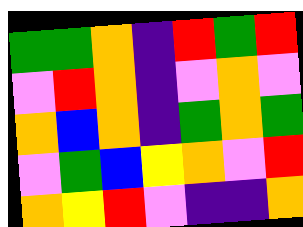[["green", "green", "orange", "indigo", "red", "green", "red"], ["violet", "red", "orange", "indigo", "violet", "orange", "violet"], ["orange", "blue", "orange", "indigo", "green", "orange", "green"], ["violet", "green", "blue", "yellow", "orange", "violet", "red"], ["orange", "yellow", "red", "violet", "indigo", "indigo", "orange"]]